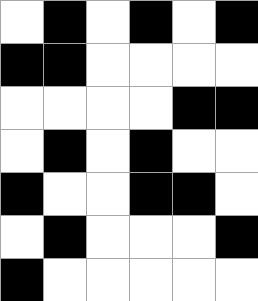[["white", "black", "white", "black", "white", "black"], ["black", "black", "white", "white", "white", "white"], ["white", "white", "white", "white", "black", "black"], ["white", "black", "white", "black", "white", "white"], ["black", "white", "white", "black", "black", "white"], ["white", "black", "white", "white", "white", "black"], ["black", "white", "white", "white", "white", "white"]]